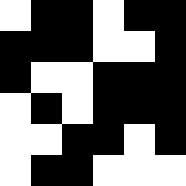[["white", "black", "black", "white", "black", "black"], ["black", "black", "black", "white", "white", "black"], ["black", "white", "white", "black", "black", "black"], ["white", "black", "white", "black", "black", "black"], ["white", "white", "black", "black", "white", "black"], ["white", "black", "black", "white", "white", "white"]]